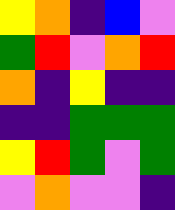[["yellow", "orange", "indigo", "blue", "violet"], ["green", "red", "violet", "orange", "red"], ["orange", "indigo", "yellow", "indigo", "indigo"], ["indigo", "indigo", "green", "green", "green"], ["yellow", "red", "green", "violet", "green"], ["violet", "orange", "violet", "violet", "indigo"]]